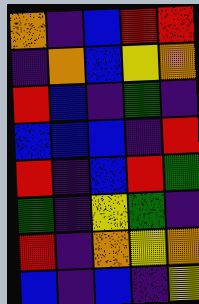[["orange", "indigo", "blue", "red", "red"], ["indigo", "orange", "blue", "yellow", "orange"], ["red", "blue", "indigo", "green", "indigo"], ["blue", "blue", "blue", "indigo", "red"], ["red", "indigo", "blue", "red", "green"], ["green", "indigo", "yellow", "green", "indigo"], ["red", "indigo", "orange", "yellow", "orange"], ["blue", "indigo", "blue", "indigo", "yellow"]]